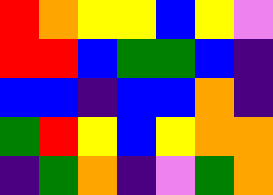[["red", "orange", "yellow", "yellow", "blue", "yellow", "violet"], ["red", "red", "blue", "green", "green", "blue", "indigo"], ["blue", "blue", "indigo", "blue", "blue", "orange", "indigo"], ["green", "red", "yellow", "blue", "yellow", "orange", "orange"], ["indigo", "green", "orange", "indigo", "violet", "green", "orange"]]